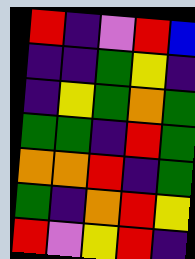[["red", "indigo", "violet", "red", "blue"], ["indigo", "indigo", "green", "yellow", "indigo"], ["indigo", "yellow", "green", "orange", "green"], ["green", "green", "indigo", "red", "green"], ["orange", "orange", "red", "indigo", "green"], ["green", "indigo", "orange", "red", "yellow"], ["red", "violet", "yellow", "red", "indigo"]]